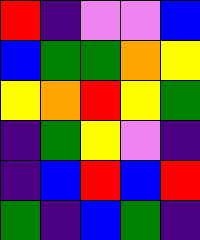[["red", "indigo", "violet", "violet", "blue"], ["blue", "green", "green", "orange", "yellow"], ["yellow", "orange", "red", "yellow", "green"], ["indigo", "green", "yellow", "violet", "indigo"], ["indigo", "blue", "red", "blue", "red"], ["green", "indigo", "blue", "green", "indigo"]]